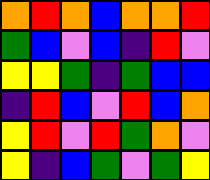[["orange", "red", "orange", "blue", "orange", "orange", "red"], ["green", "blue", "violet", "blue", "indigo", "red", "violet"], ["yellow", "yellow", "green", "indigo", "green", "blue", "blue"], ["indigo", "red", "blue", "violet", "red", "blue", "orange"], ["yellow", "red", "violet", "red", "green", "orange", "violet"], ["yellow", "indigo", "blue", "green", "violet", "green", "yellow"]]